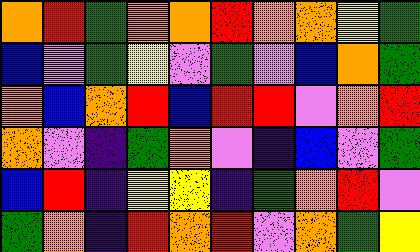[["orange", "red", "green", "orange", "orange", "red", "orange", "orange", "yellow", "green"], ["blue", "violet", "green", "yellow", "violet", "green", "violet", "blue", "orange", "green"], ["orange", "blue", "orange", "red", "blue", "red", "red", "violet", "orange", "red"], ["orange", "violet", "indigo", "green", "orange", "violet", "indigo", "blue", "violet", "green"], ["blue", "red", "indigo", "yellow", "yellow", "indigo", "green", "orange", "red", "violet"], ["green", "orange", "indigo", "red", "orange", "red", "violet", "orange", "green", "yellow"]]